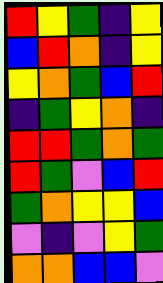[["red", "yellow", "green", "indigo", "yellow"], ["blue", "red", "orange", "indigo", "yellow"], ["yellow", "orange", "green", "blue", "red"], ["indigo", "green", "yellow", "orange", "indigo"], ["red", "red", "green", "orange", "green"], ["red", "green", "violet", "blue", "red"], ["green", "orange", "yellow", "yellow", "blue"], ["violet", "indigo", "violet", "yellow", "green"], ["orange", "orange", "blue", "blue", "violet"]]